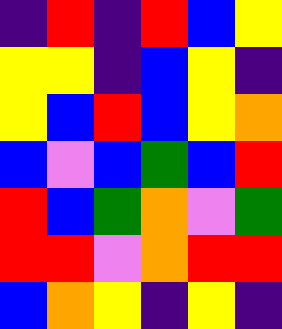[["indigo", "red", "indigo", "red", "blue", "yellow"], ["yellow", "yellow", "indigo", "blue", "yellow", "indigo"], ["yellow", "blue", "red", "blue", "yellow", "orange"], ["blue", "violet", "blue", "green", "blue", "red"], ["red", "blue", "green", "orange", "violet", "green"], ["red", "red", "violet", "orange", "red", "red"], ["blue", "orange", "yellow", "indigo", "yellow", "indigo"]]